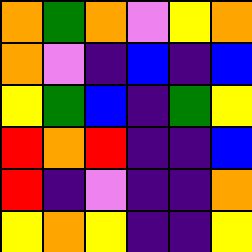[["orange", "green", "orange", "violet", "yellow", "orange"], ["orange", "violet", "indigo", "blue", "indigo", "blue"], ["yellow", "green", "blue", "indigo", "green", "yellow"], ["red", "orange", "red", "indigo", "indigo", "blue"], ["red", "indigo", "violet", "indigo", "indigo", "orange"], ["yellow", "orange", "yellow", "indigo", "indigo", "yellow"]]